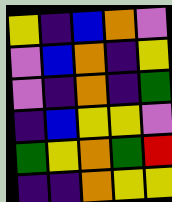[["yellow", "indigo", "blue", "orange", "violet"], ["violet", "blue", "orange", "indigo", "yellow"], ["violet", "indigo", "orange", "indigo", "green"], ["indigo", "blue", "yellow", "yellow", "violet"], ["green", "yellow", "orange", "green", "red"], ["indigo", "indigo", "orange", "yellow", "yellow"]]